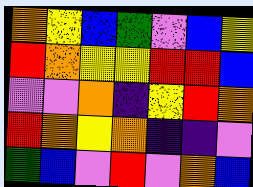[["orange", "yellow", "blue", "green", "violet", "blue", "yellow"], ["red", "orange", "yellow", "yellow", "red", "red", "blue"], ["violet", "violet", "orange", "indigo", "yellow", "red", "orange"], ["red", "orange", "yellow", "orange", "indigo", "indigo", "violet"], ["green", "blue", "violet", "red", "violet", "orange", "blue"]]